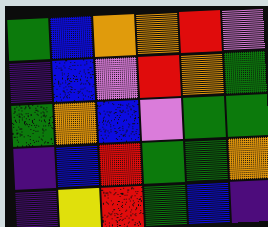[["green", "blue", "orange", "orange", "red", "violet"], ["indigo", "blue", "violet", "red", "orange", "green"], ["green", "orange", "blue", "violet", "green", "green"], ["indigo", "blue", "red", "green", "green", "orange"], ["indigo", "yellow", "red", "green", "blue", "indigo"]]